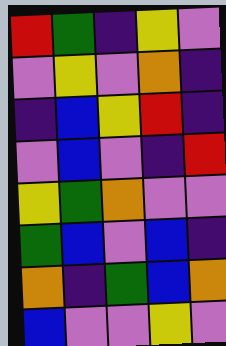[["red", "green", "indigo", "yellow", "violet"], ["violet", "yellow", "violet", "orange", "indigo"], ["indigo", "blue", "yellow", "red", "indigo"], ["violet", "blue", "violet", "indigo", "red"], ["yellow", "green", "orange", "violet", "violet"], ["green", "blue", "violet", "blue", "indigo"], ["orange", "indigo", "green", "blue", "orange"], ["blue", "violet", "violet", "yellow", "violet"]]